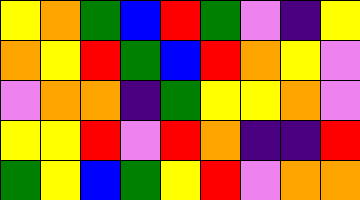[["yellow", "orange", "green", "blue", "red", "green", "violet", "indigo", "yellow"], ["orange", "yellow", "red", "green", "blue", "red", "orange", "yellow", "violet"], ["violet", "orange", "orange", "indigo", "green", "yellow", "yellow", "orange", "violet"], ["yellow", "yellow", "red", "violet", "red", "orange", "indigo", "indigo", "red"], ["green", "yellow", "blue", "green", "yellow", "red", "violet", "orange", "orange"]]